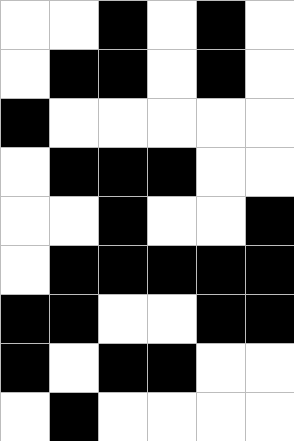[["white", "white", "black", "white", "black", "white"], ["white", "black", "black", "white", "black", "white"], ["black", "white", "white", "white", "white", "white"], ["white", "black", "black", "black", "white", "white"], ["white", "white", "black", "white", "white", "black"], ["white", "black", "black", "black", "black", "black"], ["black", "black", "white", "white", "black", "black"], ["black", "white", "black", "black", "white", "white"], ["white", "black", "white", "white", "white", "white"]]